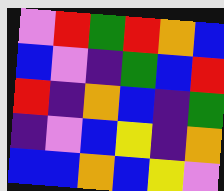[["violet", "red", "green", "red", "orange", "blue"], ["blue", "violet", "indigo", "green", "blue", "red"], ["red", "indigo", "orange", "blue", "indigo", "green"], ["indigo", "violet", "blue", "yellow", "indigo", "orange"], ["blue", "blue", "orange", "blue", "yellow", "violet"]]